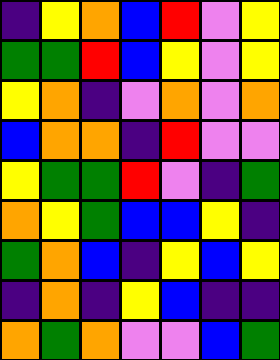[["indigo", "yellow", "orange", "blue", "red", "violet", "yellow"], ["green", "green", "red", "blue", "yellow", "violet", "yellow"], ["yellow", "orange", "indigo", "violet", "orange", "violet", "orange"], ["blue", "orange", "orange", "indigo", "red", "violet", "violet"], ["yellow", "green", "green", "red", "violet", "indigo", "green"], ["orange", "yellow", "green", "blue", "blue", "yellow", "indigo"], ["green", "orange", "blue", "indigo", "yellow", "blue", "yellow"], ["indigo", "orange", "indigo", "yellow", "blue", "indigo", "indigo"], ["orange", "green", "orange", "violet", "violet", "blue", "green"]]